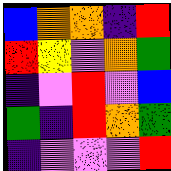[["blue", "orange", "orange", "indigo", "red"], ["red", "yellow", "violet", "orange", "green"], ["indigo", "violet", "red", "violet", "blue"], ["green", "indigo", "red", "orange", "green"], ["indigo", "violet", "violet", "violet", "red"]]